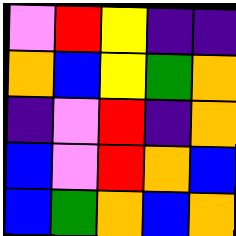[["violet", "red", "yellow", "indigo", "indigo"], ["orange", "blue", "yellow", "green", "orange"], ["indigo", "violet", "red", "indigo", "orange"], ["blue", "violet", "red", "orange", "blue"], ["blue", "green", "orange", "blue", "orange"]]